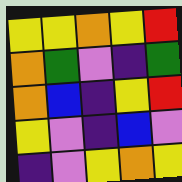[["yellow", "yellow", "orange", "yellow", "red"], ["orange", "green", "violet", "indigo", "green"], ["orange", "blue", "indigo", "yellow", "red"], ["yellow", "violet", "indigo", "blue", "violet"], ["indigo", "violet", "yellow", "orange", "yellow"]]